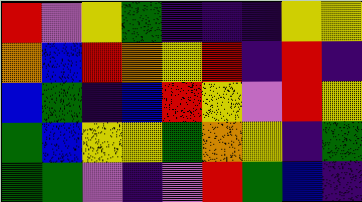[["red", "violet", "yellow", "green", "indigo", "indigo", "indigo", "yellow", "yellow"], ["orange", "blue", "red", "orange", "yellow", "red", "indigo", "red", "indigo"], ["blue", "green", "indigo", "blue", "red", "yellow", "violet", "red", "yellow"], ["green", "blue", "yellow", "yellow", "green", "orange", "yellow", "indigo", "green"], ["green", "green", "violet", "indigo", "violet", "red", "green", "blue", "indigo"]]